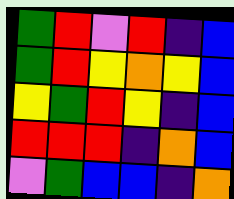[["green", "red", "violet", "red", "indigo", "blue"], ["green", "red", "yellow", "orange", "yellow", "blue"], ["yellow", "green", "red", "yellow", "indigo", "blue"], ["red", "red", "red", "indigo", "orange", "blue"], ["violet", "green", "blue", "blue", "indigo", "orange"]]